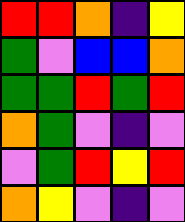[["red", "red", "orange", "indigo", "yellow"], ["green", "violet", "blue", "blue", "orange"], ["green", "green", "red", "green", "red"], ["orange", "green", "violet", "indigo", "violet"], ["violet", "green", "red", "yellow", "red"], ["orange", "yellow", "violet", "indigo", "violet"]]